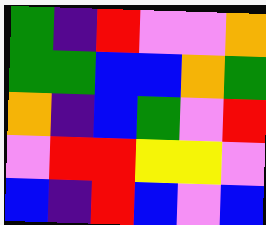[["green", "indigo", "red", "violet", "violet", "orange"], ["green", "green", "blue", "blue", "orange", "green"], ["orange", "indigo", "blue", "green", "violet", "red"], ["violet", "red", "red", "yellow", "yellow", "violet"], ["blue", "indigo", "red", "blue", "violet", "blue"]]